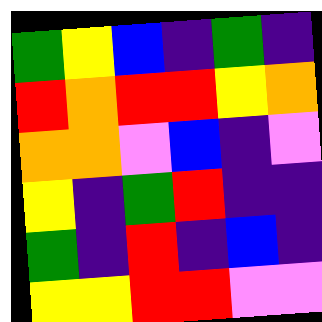[["green", "yellow", "blue", "indigo", "green", "indigo"], ["red", "orange", "red", "red", "yellow", "orange"], ["orange", "orange", "violet", "blue", "indigo", "violet"], ["yellow", "indigo", "green", "red", "indigo", "indigo"], ["green", "indigo", "red", "indigo", "blue", "indigo"], ["yellow", "yellow", "red", "red", "violet", "violet"]]